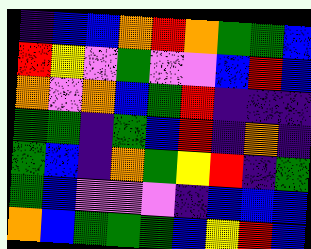[["indigo", "blue", "blue", "orange", "red", "orange", "green", "green", "blue"], ["red", "yellow", "violet", "green", "violet", "violet", "blue", "red", "blue"], ["orange", "violet", "orange", "blue", "green", "red", "indigo", "indigo", "indigo"], ["green", "green", "indigo", "green", "blue", "red", "indigo", "orange", "indigo"], ["green", "blue", "indigo", "orange", "green", "yellow", "red", "indigo", "green"], ["green", "blue", "violet", "violet", "violet", "indigo", "blue", "blue", "blue"], ["orange", "blue", "green", "green", "green", "blue", "yellow", "red", "blue"]]